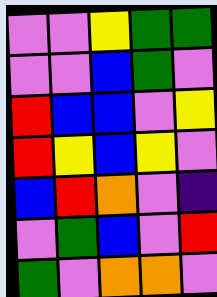[["violet", "violet", "yellow", "green", "green"], ["violet", "violet", "blue", "green", "violet"], ["red", "blue", "blue", "violet", "yellow"], ["red", "yellow", "blue", "yellow", "violet"], ["blue", "red", "orange", "violet", "indigo"], ["violet", "green", "blue", "violet", "red"], ["green", "violet", "orange", "orange", "violet"]]